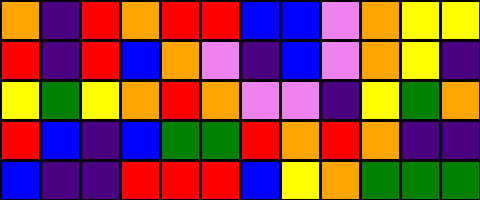[["orange", "indigo", "red", "orange", "red", "red", "blue", "blue", "violet", "orange", "yellow", "yellow"], ["red", "indigo", "red", "blue", "orange", "violet", "indigo", "blue", "violet", "orange", "yellow", "indigo"], ["yellow", "green", "yellow", "orange", "red", "orange", "violet", "violet", "indigo", "yellow", "green", "orange"], ["red", "blue", "indigo", "blue", "green", "green", "red", "orange", "red", "orange", "indigo", "indigo"], ["blue", "indigo", "indigo", "red", "red", "red", "blue", "yellow", "orange", "green", "green", "green"]]